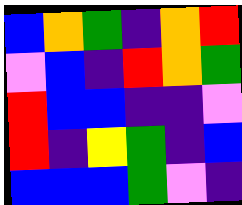[["blue", "orange", "green", "indigo", "orange", "red"], ["violet", "blue", "indigo", "red", "orange", "green"], ["red", "blue", "blue", "indigo", "indigo", "violet"], ["red", "indigo", "yellow", "green", "indigo", "blue"], ["blue", "blue", "blue", "green", "violet", "indigo"]]